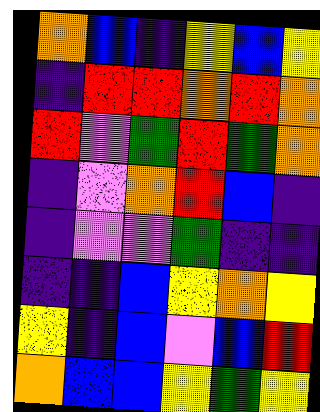[["orange", "blue", "indigo", "yellow", "blue", "yellow"], ["indigo", "red", "red", "orange", "red", "orange"], ["red", "violet", "green", "red", "green", "orange"], ["indigo", "violet", "orange", "red", "blue", "indigo"], ["indigo", "violet", "violet", "green", "indigo", "indigo"], ["indigo", "indigo", "blue", "yellow", "orange", "yellow"], ["yellow", "indigo", "blue", "violet", "blue", "red"], ["orange", "blue", "blue", "yellow", "green", "yellow"]]